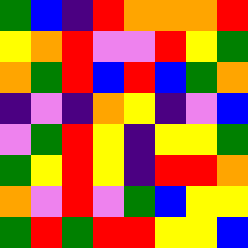[["green", "blue", "indigo", "red", "orange", "orange", "orange", "red"], ["yellow", "orange", "red", "violet", "violet", "red", "yellow", "green"], ["orange", "green", "red", "blue", "red", "blue", "green", "orange"], ["indigo", "violet", "indigo", "orange", "yellow", "indigo", "violet", "blue"], ["violet", "green", "red", "yellow", "indigo", "yellow", "yellow", "green"], ["green", "yellow", "red", "yellow", "indigo", "red", "red", "orange"], ["orange", "violet", "red", "violet", "green", "blue", "yellow", "yellow"], ["green", "red", "green", "red", "red", "yellow", "yellow", "blue"]]